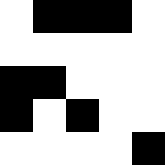[["white", "black", "black", "black", "white"], ["white", "white", "white", "white", "white"], ["black", "black", "white", "white", "white"], ["black", "white", "black", "white", "white"], ["white", "white", "white", "white", "black"]]